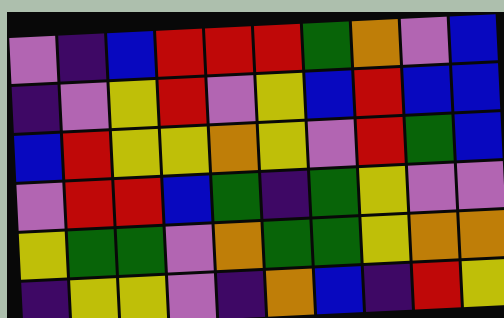[["violet", "indigo", "blue", "red", "red", "red", "green", "orange", "violet", "blue"], ["indigo", "violet", "yellow", "red", "violet", "yellow", "blue", "red", "blue", "blue"], ["blue", "red", "yellow", "yellow", "orange", "yellow", "violet", "red", "green", "blue"], ["violet", "red", "red", "blue", "green", "indigo", "green", "yellow", "violet", "violet"], ["yellow", "green", "green", "violet", "orange", "green", "green", "yellow", "orange", "orange"], ["indigo", "yellow", "yellow", "violet", "indigo", "orange", "blue", "indigo", "red", "yellow"]]